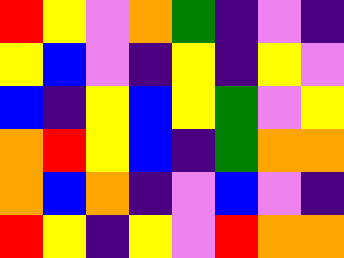[["red", "yellow", "violet", "orange", "green", "indigo", "violet", "indigo"], ["yellow", "blue", "violet", "indigo", "yellow", "indigo", "yellow", "violet"], ["blue", "indigo", "yellow", "blue", "yellow", "green", "violet", "yellow"], ["orange", "red", "yellow", "blue", "indigo", "green", "orange", "orange"], ["orange", "blue", "orange", "indigo", "violet", "blue", "violet", "indigo"], ["red", "yellow", "indigo", "yellow", "violet", "red", "orange", "orange"]]